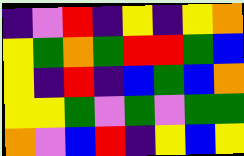[["indigo", "violet", "red", "indigo", "yellow", "indigo", "yellow", "orange"], ["yellow", "green", "orange", "green", "red", "red", "green", "blue"], ["yellow", "indigo", "red", "indigo", "blue", "green", "blue", "orange"], ["yellow", "yellow", "green", "violet", "green", "violet", "green", "green"], ["orange", "violet", "blue", "red", "indigo", "yellow", "blue", "yellow"]]